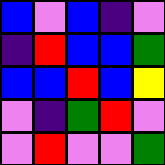[["blue", "violet", "blue", "indigo", "violet"], ["indigo", "red", "blue", "blue", "green"], ["blue", "blue", "red", "blue", "yellow"], ["violet", "indigo", "green", "red", "violet"], ["violet", "red", "violet", "violet", "green"]]